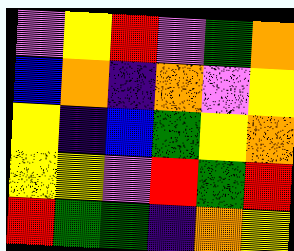[["violet", "yellow", "red", "violet", "green", "orange"], ["blue", "orange", "indigo", "orange", "violet", "yellow"], ["yellow", "indigo", "blue", "green", "yellow", "orange"], ["yellow", "yellow", "violet", "red", "green", "red"], ["red", "green", "green", "indigo", "orange", "yellow"]]